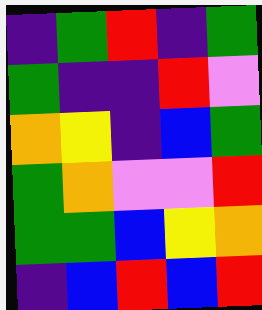[["indigo", "green", "red", "indigo", "green"], ["green", "indigo", "indigo", "red", "violet"], ["orange", "yellow", "indigo", "blue", "green"], ["green", "orange", "violet", "violet", "red"], ["green", "green", "blue", "yellow", "orange"], ["indigo", "blue", "red", "blue", "red"]]